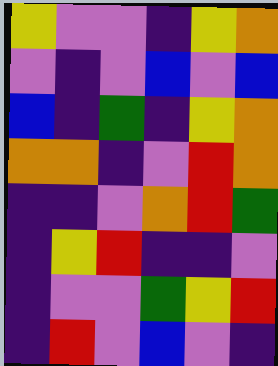[["yellow", "violet", "violet", "indigo", "yellow", "orange"], ["violet", "indigo", "violet", "blue", "violet", "blue"], ["blue", "indigo", "green", "indigo", "yellow", "orange"], ["orange", "orange", "indigo", "violet", "red", "orange"], ["indigo", "indigo", "violet", "orange", "red", "green"], ["indigo", "yellow", "red", "indigo", "indigo", "violet"], ["indigo", "violet", "violet", "green", "yellow", "red"], ["indigo", "red", "violet", "blue", "violet", "indigo"]]